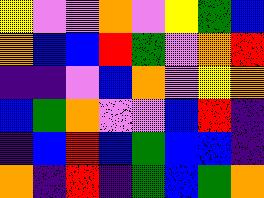[["yellow", "violet", "violet", "orange", "violet", "yellow", "green", "blue"], ["orange", "blue", "blue", "red", "green", "violet", "orange", "red"], ["indigo", "indigo", "violet", "blue", "orange", "violet", "yellow", "orange"], ["blue", "green", "orange", "violet", "violet", "blue", "red", "indigo"], ["indigo", "blue", "red", "blue", "green", "blue", "blue", "indigo"], ["orange", "indigo", "red", "indigo", "green", "blue", "green", "orange"]]